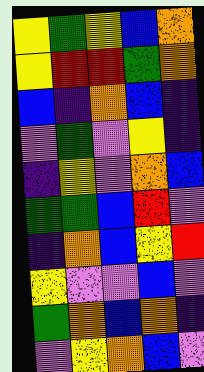[["yellow", "green", "yellow", "blue", "orange"], ["yellow", "red", "red", "green", "orange"], ["blue", "indigo", "orange", "blue", "indigo"], ["violet", "green", "violet", "yellow", "indigo"], ["indigo", "yellow", "violet", "orange", "blue"], ["green", "green", "blue", "red", "violet"], ["indigo", "orange", "blue", "yellow", "red"], ["yellow", "violet", "violet", "blue", "violet"], ["green", "orange", "blue", "orange", "indigo"], ["violet", "yellow", "orange", "blue", "violet"]]